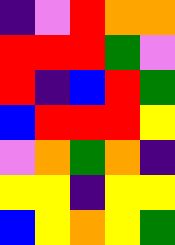[["indigo", "violet", "red", "orange", "orange"], ["red", "red", "red", "green", "violet"], ["red", "indigo", "blue", "red", "green"], ["blue", "red", "red", "red", "yellow"], ["violet", "orange", "green", "orange", "indigo"], ["yellow", "yellow", "indigo", "yellow", "yellow"], ["blue", "yellow", "orange", "yellow", "green"]]